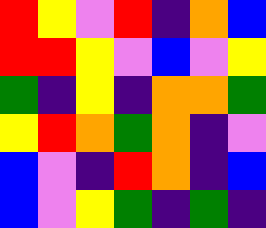[["red", "yellow", "violet", "red", "indigo", "orange", "blue"], ["red", "red", "yellow", "violet", "blue", "violet", "yellow"], ["green", "indigo", "yellow", "indigo", "orange", "orange", "green"], ["yellow", "red", "orange", "green", "orange", "indigo", "violet"], ["blue", "violet", "indigo", "red", "orange", "indigo", "blue"], ["blue", "violet", "yellow", "green", "indigo", "green", "indigo"]]